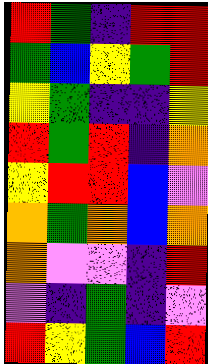[["red", "green", "indigo", "red", "red"], ["green", "blue", "yellow", "green", "red"], ["yellow", "green", "indigo", "indigo", "yellow"], ["red", "green", "red", "indigo", "orange"], ["yellow", "red", "red", "blue", "violet"], ["orange", "green", "orange", "blue", "orange"], ["orange", "violet", "violet", "indigo", "red"], ["violet", "indigo", "green", "indigo", "violet"], ["red", "yellow", "green", "blue", "red"]]